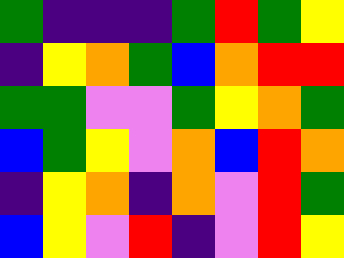[["green", "indigo", "indigo", "indigo", "green", "red", "green", "yellow"], ["indigo", "yellow", "orange", "green", "blue", "orange", "red", "red"], ["green", "green", "violet", "violet", "green", "yellow", "orange", "green"], ["blue", "green", "yellow", "violet", "orange", "blue", "red", "orange"], ["indigo", "yellow", "orange", "indigo", "orange", "violet", "red", "green"], ["blue", "yellow", "violet", "red", "indigo", "violet", "red", "yellow"]]